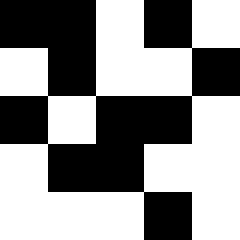[["black", "black", "white", "black", "white"], ["white", "black", "white", "white", "black"], ["black", "white", "black", "black", "white"], ["white", "black", "black", "white", "white"], ["white", "white", "white", "black", "white"]]